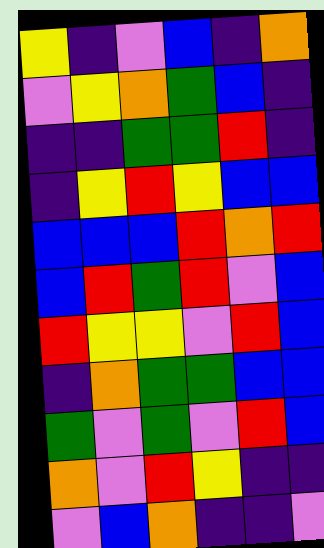[["yellow", "indigo", "violet", "blue", "indigo", "orange"], ["violet", "yellow", "orange", "green", "blue", "indigo"], ["indigo", "indigo", "green", "green", "red", "indigo"], ["indigo", "yellow", "red", "yellow", "blue", "blue"], ["blue", "blue", "blue", "red", "orange", "red"], ["blue", "red", "green", "red", "violet", "blue"], ["red", "yellow", "yellow", "violet", "red", "blue"], ["indigo", "orange", "green", "green", "blue", "blue"], ["green", "violet", "green", "violet", "red", "blue"], ["orange", "violet", "red", "yellow", "indigo", "indigo"], ["violet", "blue", "orange", "indigo", "indigo", "violet"]]